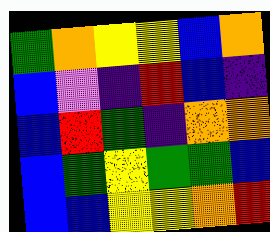[["green", "orange", "yellow", "yellow", "blue", "orange"], ["blue", "violet", "indigo", "red", "blue", "indigo"], ["blue", "red", "green", "indigo", "orange", "orange"], ["blue", "green", "yellow", "green", "green", "blue"], ["blue", "blue", "yellow", "yellow", "orange", "red"]]